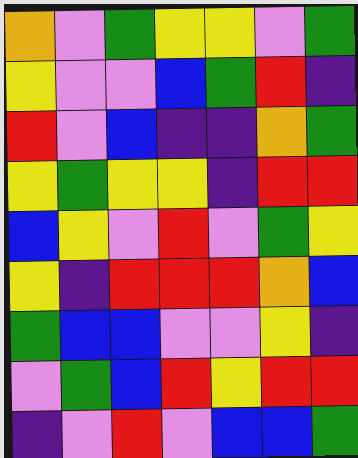[["orange", "violet", "green", "yellow", "yellow", "violet", "green"], ["yellow", "violet", "violet", "blue", "green", "red", "indigo"], ["red", "violet", "blue", "indigo", "indigo", "orange", "green"], ["yellow", "green", "yellow", "yellow", "indigo", "red", "red"], ["blue", "yellow", "violet", "red", "violet", "green", "yellow"], ["yellow", "indigo", "red", "red", "red", "orange", "blue"], ["green", "blue", "blue", "violet", "violet", "yellow", "indigo"], ["violet", "green", "blue", "red", "yellow", "red", "red"], ["indigo", "violet", "red", "violet", "blue", "blue", "green"]]